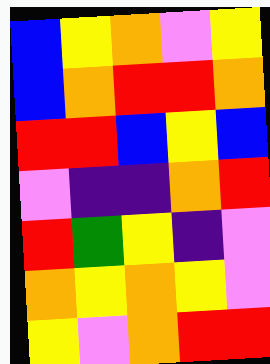[["blue", "yellow", "orange", "violet", "yellow"], ["blue", "orange", "red", "red", "orange"], ["red", "red", "blue", "yellow", "blue"], ["violet", "indigo", "indigo", "orange", "red"], ["red", "green", "yellow", "indigo", "violet"], ["orange", "yellow", "orange", "yellow", "violet"], ["yellow", "violet", "orange", "red", "red"]]